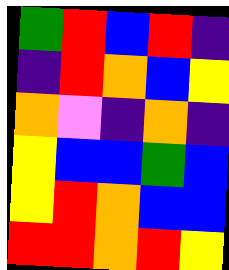[["green", "red", "blue", "red", "indigo"], ["indigo", "red", "orange", "blue", "yellow"], ["orange", "violet", "indigo", "orange", "indigo"], ["yellow", "blue", "blue", "green", "blue"], ["yellow", "red", "orange", "blue", "blue"], ["red", "red", "orange", "red", "yellow"]]